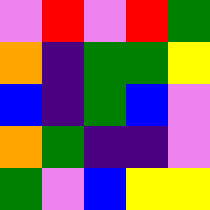[["violet", "red", "violet", "red", "green"], ["orange", "indigo", "green", "green", "yellow"], ["blue", "indigo", "green", "blue", "violet"], ["orange", "green", "indigo", "indigo", "violet"], ["green", "violet", "blue", "yellow", "yellow"]]